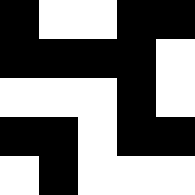[["black", "white", "white", "black", "black"], ["black", "black", "black", "black", "white"], ["white", "white", "white", "black", "white"], ["black", "black", "white", "black", "black"], ["white", "black", "white", "white", "white"]]